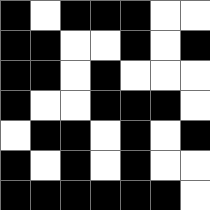[["black", "white", "black", "black", "black", "white", "white"], ["black", "black", "white", "white", "black", "white", "black"], ["black", "black", "white", "black", "white", "white", "white"], ["black", "white", "white", "black", "black", "black", "white"], ["white", "black", "black", "white", "black", "white", "black"], ["black", "white", "black", "white", "black", "white", "white"], ["black", "black", "black", "black", "black", "black", "white"]]